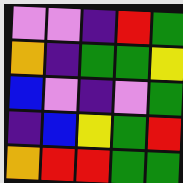[["violet", "violet", "indigo", "red", "green"], ["orange", "indigo", "green", "green", "yellow"], ["blue", "violet", "indigo", "violet", "green"], ["indigo", "blue", "yellow", "green", "red"], ["orange", "red", "red", "green", "green"]]